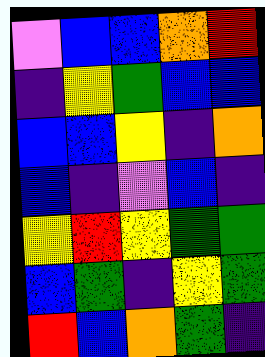[["violet", "blue", "blue", "orange", "red"], ["indigo", "yellow", "green", "blue", "blue"], ["blue", "blue", "yellow", "indigo", "orange"], ["blue", "indigo", "violet", "blue", "indigo"], ["yellow", "red", "yellow", "green", "green"], ["blue", "green", "indigo", "yellow", "green"], ["red", "blue", "orange", "green", "indigo"]]